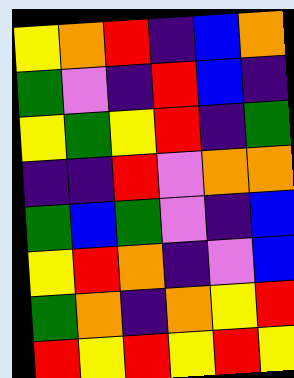[["yellow", "orange", "red", "indigo", "blue", "orange"], ["green", "violet", "indigo", "red", "blue", "indigo"], ["yellow", "green", "yellow", "red", "indigo", "green"], ["indigo", "indigo", "red", "violet", "orange", "orange"], ["green", "blue", "green", "violet", "indigo", "blue"], ["yellow", "red", "orange", "indigo", "violet", "blue"], ["green", "orange", "indigo", "orange", "yellow", "red"], ["red", "yellow", "red", "yellow", "red", "yellow"]]